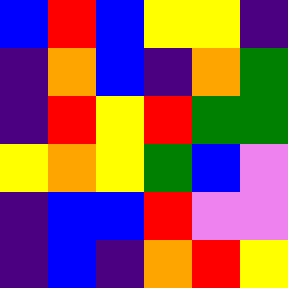[["blue", "red", "blue", "yellow", "yellow", "indigo"], ["indigo", "orange", "blue", "indigo", "orange", "green"], ["indigo", "red", "yellow", "red", "green", "green"], ["yellow", "orange", "yellow", "green", "blue", "violet"], ["indigo", "blue", "blue", "red", "violet", "violet"], ["indigo", "blue", "indigo", "orange", "red", "yellow"]]